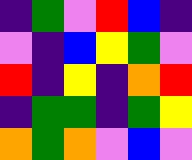[["indigo", "green", "violet", "red", "blue", "indigo"], ["violet", "indigo", "blue", "yellow", "green", "violet"], ["red", "indigo", "yellow", "indigo", "orange", "red"], ["indigo", "green", "green", "indigo", "green", "yellow"], ["orange", "green", "orange", "violet", "blue", "violet"]]